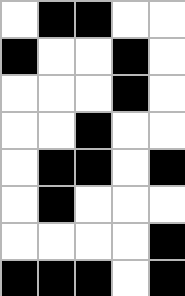[["white", "black", "black", "white", "white"], ["black", "white", "white", "black", "white"], ["white", "white", "white", "black", "white"], ["white", "white", "black", "white", "white"], ["white", "black", "black", "white", "black"], ["white", "black", "white", "white", "white"], ["white", "white", "white", "white", "black"], ["black", "black", "black", "white", "black"]]